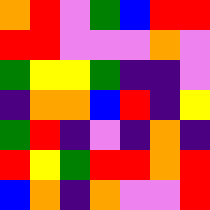[["orange", "red", "violet", "green", "blue", "red", "red"], ["red", "red", "violet", "violet", "violet", "orange", "violet"], ["green", "yellow", "yellow", "green", "indigo", "indigo", "violet"], ["indigo", "orange", "orange", "blue", "red", "indigo", "yellow"], ["green", "red", "indigo", "violet", "indigo", "orange", "indigo"], ["red", "yellow", "green", "red", "red", "orange", "red"], ["blue", "orange", "indigo", "orange", "violet", "violet", "red"]]